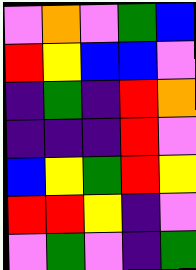[["violet", "orange", "violet", "green", "blue"], ["red", "yellow", "blue", "blue", "violet"], ["indigo", "green", "indigo", "red", "orange"], ["indigo", "indigo", "indigo", "red", "violet"], ["blue", "yellow", "green", "red", "yellow"], ["red", "red", "yellow", "indigo", "violet"], ["violet", "green", "violet", "indigo", "green"]]